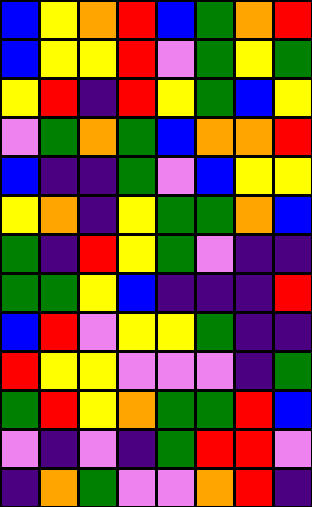[["blue", "yellow", "orange", "red", "blue", "green", "orange", "red"], ["blue", "yellow", "yellow", "red", "violet", "green", "yellow", "green"], ["yellow", "red", "indigo", "red", "yellow", "green", "blue", "yellow"], ["violet", "green", "orange", "green", "blue", "orange", "orange", "red"], ["blue", "indigo", "indigo", "green", "violet", "blue", "yellow", "yellow"], ["yellow", "orange", "indigo", "yellow", "green", "green", "orange", "blue"], ["green", "indigo", "red", "yellow", "green", "violet", "indigo", "indigo"], ["green", "green", "yellow", "blue", "indigo", "indigo", "indigo", "red"], ["blue", "red", "violet", "yellow", "yellow", "green", "indigo", "indigo"], ["red", "yellow", "yellow", "violet", "violet", "violet", "indigo", "green"], ["green", "red", "yellow", "orange", "green", "green", "red", "blue"], ["violet", "indigo", "violet", "indigo", "green", "red", "red", "violet"], ["indigo", "orange", "green", "violet", "violet", "orange", "red", "indigo"]]